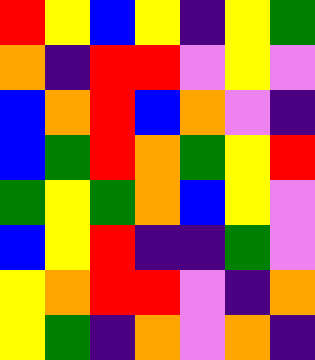[["red", "yellow", "blue", "yellow", "indigo", "yellow", "green"], ["orange", "indigo", "red", "red", "violet", "yellow", "violet"], ["blue", "orange", "red", "blue", "orange", "violet", "indigo"], ["blue", "green", "red", "orange", "green", "yellow", "red"], ["green", "yellow", "green", "orange", "blue", "yellow", "violet"], ["blue", "yellow", "red", "indigo", "indigo", "green", "violet"], ["yellow", "orange", "red", "red", "violet", "indigo", "orange"], ["yellow", "green", "indigo", "orange", "violet", "orange", "indigo"]]